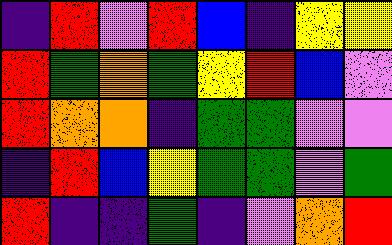[["indigo", "red", "violet", "red", "blue", "indigo", "yellow", "yellow"], ["red", "green", "orange", "green", "yellow", "red", "blue", "violet"], ["red", "orange", "orange", "indigo", "green", "green", "violet", "violet"], ["indigo", "red", "blue", "yellow", "green", "green", "violet", "green"], ["red", "indigo", "indigo", "green", "indigo", "violet", "orange", "red"]]